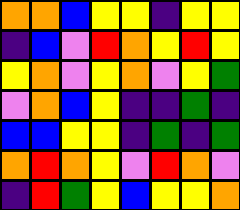[["orange", "orange", "blue", "yellow", "yellow", "indigo", "yellow", "yellow"], ["indigo", "blue", "violet", "red", "orange", "yellow", "red", "yellow"], ["yellow", "orange", "violet", "yellow", "orange", "violet", "yellow", "green"], ["violet", "orange", "blue", "yellow", "indigo", "indigo", "green", "indigo"], ["blue", "blue", "yellow", "yellow", "indigo", "green", "indigo", "green"], ["orange", "red", "orange", "yellow", "violet", "red", "orange", "violet"], ["indigo", "red", "green", "yellow", "blue", "yellow", "yellow", "orange"]]